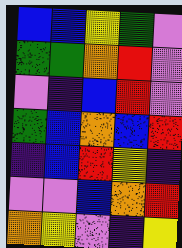[["blue", "blue", "yellow", "green", "violet"], ["green", "green", "orange", "red", "violet"], ["violet", "indigo", "blue", "red", "violet"], ["green", "blue", "orange", "blue", "red"], ["indigo", "blue", "red", "yellow", "indigo"], ["violet", "violet", "blue", "orange", "red"], ["orange", "yellow", "violet", "indigo", "yellow"]]